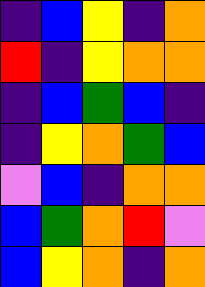[["indigo", "blue", "yellow", "indigo", "orange"], ["red", "indigo", "yellow", "orange", "orange"], ["indigo", "blue", "green", "blue", "indigo"], ["indigo", "yellow", "orange", "green", "blue"], ["violet", "blue", "indigo", "orange", "orange"], ["blue", "green", "orange", "red", "violet"], ["blue", "yellow", "orange", "indigo", "orange"]]